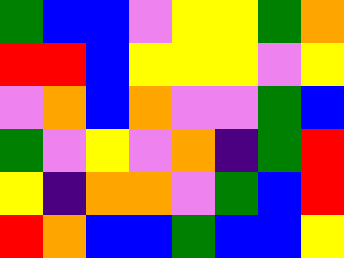[["green", "blue", "blue", "violet", "yellow", "yellow", "green", "orange"], ["red", "red", "blue", "yellow", "yellow", "yellow", "violet", "yellow"], ["violet", "orange", "blue", "orange", "violet", "violet", "green", "blue"], ["green", "violet", "yellow", "violet", "orange", "indigo", "green", "red"], ["yellow", "indigo", "orange", "orange", "violet", "green", "blue", "red"], ["red", "orange", "blue", "blue", "green", "blue", "blue", "yellow"]]